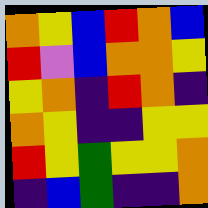[["orange", "yellow", "blue", "red", "orange", "blue"], ["red", "violet", "blue", "orange", "orange", "yellow"], ["yellow", "orange", "indigo", "red", "orange", "indigo"], ["orange", "yellow", "indigo", "indigo", "yellow", "yellow"], ["red", "yellow", "green", "yellow", "yellow", "orange"], ["indigo", "blue", "green", "indigo", "indigo", "orange"]]